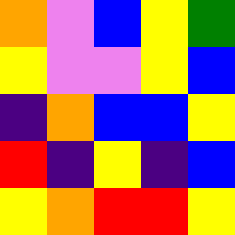[["orange", "violet", "blue", "yellow", "green"], ["yellow", "violet", "violet", "yellow", "blue"], ["indigo", "orange", "blue", "blue", "yellow"], ["red", "indigo", "yellow", "indigo", "blue"], ["yellow", "orange", "red", "red", "yellow"]]